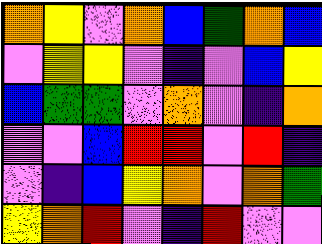[["orange", "yellow", "violet", "orange", "blue", "green", "orange", "blue"], ["violet", "yellow", "yellow", "violet", "indigo", "violet", "blue", "yellow"], ["blue", "green", "green", "violet", "orange", "violet", "indigo", "orange"], ["violet", "violet", "blue", "red", "red", "violet", "red", "indigo"], ["violet", "indigo", "blue", "yellow", "orange", "violet", "orange", "green"], ["yellow", "orange", "red", "violet", "indigo", "red", "violet", "violet"]]